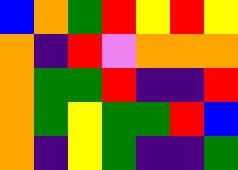[["blue", "orange", "green", "red", "yellow", "red", "yellow"], ["orange", "indigo", "red", "violet", "orange", "orange", "orange"], ["orange", "green", "green", "red", "indigo", "indigo", "red"], ["orange", "green", "yellow", "green", "green", "red", "blue"], ["orange", "indigo", "yellow", "green", "indigo", "indigo", "green"]]